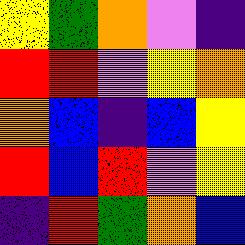[["yellow", "green", "orange", "violet", "indigo"], ["red", "red", "violet", "yellow", "orange"], ["orange", "blue", "indigo", "blue", "yellow"], ["red", "blue", "red", "violet", "yellow"], ["indigo", "red", "green", "orange", "blue"]]